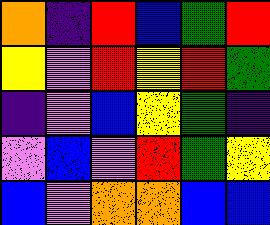[["orange", "indigo", "red", "blue", "green", "red"], ["yellow", "violet", "red", "yellow", "red", "green"], ["indigo", "violet", "blue", "yellow", "green", "indigo"], ["violet", "blue", "violet", "red", "green", "yellow"], ["blue", "violet", "orange", "orange", "blue", "blue"]]